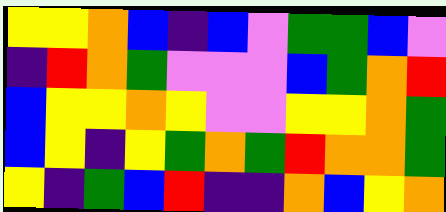[["yellow", "yellow", "orange", "blue", "indigo", "blue", "violet", "green", "green", "blue", "violet"], ["indigo", "red", "orange", "green", "violet", "violet", "violet", "blue", "green", "orange", "red"], ["blue", "yellow", "yellow", "orange", "yellow", "violet", "violet", "yellow", "yellow", "orange", "green"], ["blue", "yellow", "indigo", "yellow", "green", "orange", "green", "red", "orange", "orange", "green"], ["yellow", "indigo", "green", "blue", "red", "indigo", "indigo", "orange", "blue", "yellow", "orange"]]